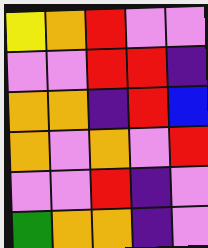[["yellow", "orange", "red", "violet", "violet"], ["violet", "violet", "red", "red", "indigo"], ["orange", "orange", "indigo", "red", "blue"], ["orange", "violet", "orange", "violet", "red"], ["violet", "violet", "red", "indigo", "violet"], ["green", "orange", "orange", "indigo", "violet"]]